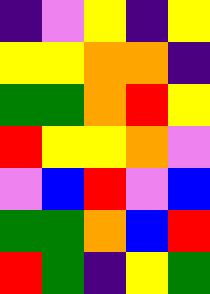[["indigo", "violet", "yellow", "indigo", "yellow"], ["yellow", "yellow", "orange", "orange", "indigo"], ["green", "green", "orange", "red", "yellow"], ["red", "yellow", "yellow", "orange", "violet"], ["violet", "blue", "red", "violet", "blue"], ["green", "green", "orange", "blue", "red"], ["red", "green", "indigo", "yellow", "green"]]